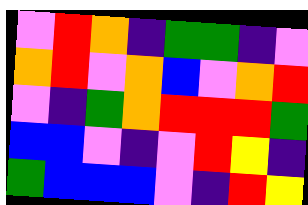[["violet", "red", "orange", "indigo", "green", "green", "indigo", "violet"], ["orange", "red", "violet", "orange", "blue", "violet", "orange", "red"], ["violet", "indigo", "green", "orange", "red", "red", "red", "green"], ["blue", "blue", "violet", "indigo", "violet", "red", "yellow", "indigo"], ["green", "blue", "blue", "blue", "violet", "indigo", "red", "yellow"]]